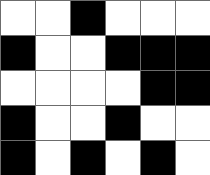[["white", "white", "black", "white", "white", "white"], ["black", "white", "white", "black", "black", "black"], ["white", "white", "white", "white", "black", "black"], ["black", "white", "white", "black", "white", "white"], ["black", "white", "black", "white", "black", "white"]]